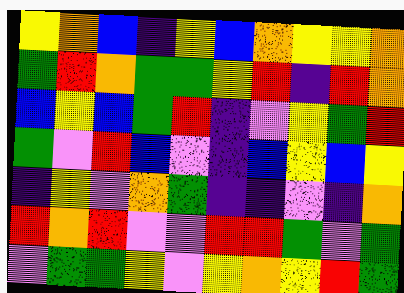[["yellow", "orange", "blue", "indigo", "yellow", "blue", "orange", "yellow", "yellow", "orange"], ["green", "red", "orange", "green", "green", "yellow", "red", "indigo", "red", "orange"], ["blue", "yellow", "blue", "green", "red", "indigo", "violet", "yellow", "green", "red"], ["green", "violet", "red", "blue", "violet", "indigo", "blue", "yellow", "blue", "yellow"], ["indigo", "yellow", "violet", "orange", "green", "indigo", "indigo", "violet", "indigo", "orange"], ["red", "orange", "red", "violet", "violet", "red", "red", "green", "violet", "green"], ["violet", "green", "green", "yellow", "violet", "yellow", "orange", "yellow", "red", "green"]]